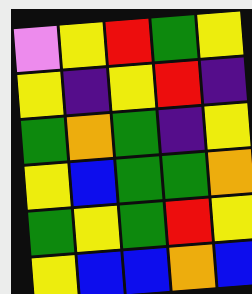[["violet", "yellow", "red", "green", "yellow"], ["yellow", "indigo", "yellow", "red", "indigo"], ["green", "orange", "green", "indigo", "yellow"], ["yellow", "blue", "green", "green", "orange"], ["green", "yellow", "green", "red", "yellow"], ["yellow", "blue", "blue", "orange", "blue"]]